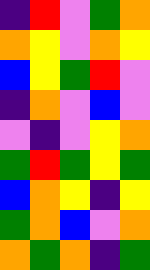[["indigo", "red", "violet", "green", "orange"], ["orange", "yellow", "violet", "orange", "yellow"], ["blue", "yellow", "green", "red", "violet"], ["indigo", "orange", "violet", "blue", "violet"], ["violet", "indigo", "violet", "yellow", "orange"], ["green", "red", "green", "yellow", "green"], ["blue", "orange", "yellow", "indigo", "yellow"], ["green", "orange", "blue", "violet", "orange"], ["orange", "green", "orange", "indigo", "green"]]